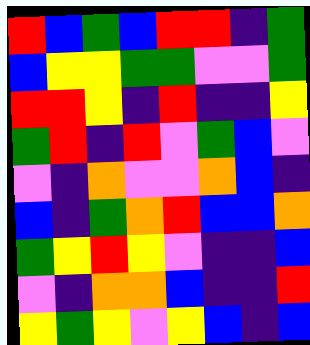[["red", "blue", "green", "blue", "red", "red", "indigo", "green"], ["blue", "yellow", "yellow", "green", "green", "violet", "violet", "green"], ["red", "red", "yellow", "indigo", "red", "indigo", "indigo", "yellow"], ["green", "red", "indigo", "red", "violet", "green", "blue", "violet"], ["violet", "indigo", "orange", "violet", "violet", "orange", "blue", "indigo"], ["blue", "indigo", "green", "orange", "red", "blue", "blue", "orange"], ["green", "yellow", "red", "yellow", "violet", "indigo", "indigo", "blue"], ["violet", "indigo", "orange", "orange", "blue", "indigo", "indigo", "red"], ["yellow", "green", "yellow", "violet", "yellow", "blue", "indigo", "blue"]]